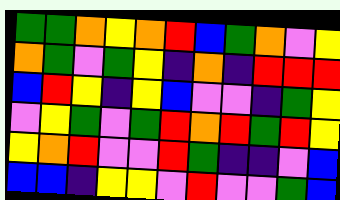[["green", "green", "orange", "yellow", "orange", "red", "blue", "green", "orange", "violet", "yellow"], ["orange", "green", "violet", "green", "yellow", "indigo", "orange", "indigo", "red", "red", "red"], ["blue", "red", "yellow", "indigo", "yellow", "blue", "violet", "violet", "indigo", "green", "yellow"], ["violet", "yellow", "green", "violet", "green", "red", "orange", "red", "green", "red", "yellow"], ["yellow", "orange", "red", "violet", "violet", "red", "green", "indigo", "indigo", "violet", "blue"], ["blue", "blue", "indigo", "yellow", "yellow", "violet", "red", "violet", "violet", "green", "blue"]]